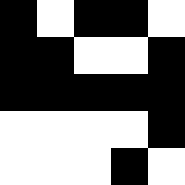[["black", "white", "black", "black", "white"], ["black", "black", "white", "white", "black"], ["black", "black", "black", "black", "black"], ["white", "white", "white", "white", "black"], ["white", "white", "white", "black", "white"]]